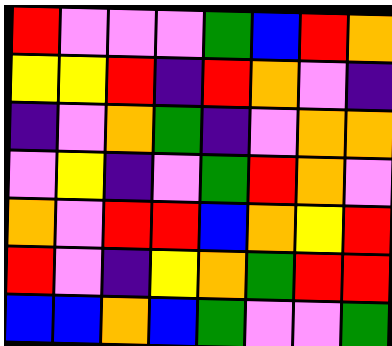[["red", "violet", "violet", "violet", "green", "blue", "red", "orange"], ["yellow", "yellow", "red", "indigo", "red", "orange", "violet", "indigo"], ["indigo", "violet", "orange", "green", "indigo", "violet", "orange", "orange"], ["violet", "yellow", "indigo", "violet", "green", "red", "orange", "violet"], ["orange", "violet", "red", "red", "blue", "orange", "yellow", "red"], ["red", "violet", "indigo", "yellow", "orange", "green", "red", "red"], ["blue", "blue", "orange", "blue", "green", "violet", "violet", "green"]]